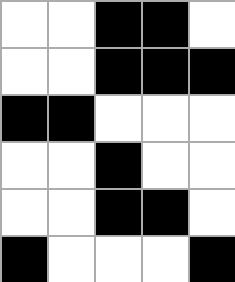[["white", "white", "black", "black", "white"], ["white", "white", "black", "black", "black"], ["black", "black", "white", "white", "white"], ["white", "white", "black", "white", "white"], ["white", "white", "black", "black", "white"], ["black", "white", "white", "white", "black"]]